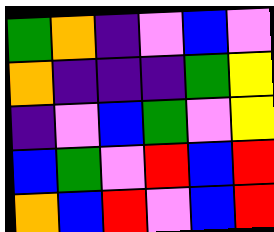[["green", "orange", "indigo", "violet", "blue", "violet"], ["orange", "indigo", "indigo", "indigo", "green", "yellow"], ["indigo", "violet", "blue", "green", "violet", "yellow"], ["blue", "green", "violet", "red", "blue", "red"], ["orange", "blue", "red", "violet", "blue", "red"]]